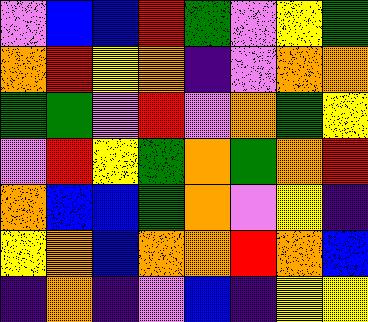[["violet", "blue", "blue", "red", "green", "violet", "yellow", "green"], ["orange", "red", "yellow", "orange", "indigo", "violet", "orange", "orange"], ["green", "green", "violet", "red", "violet", "orange", "green", "yellow"], ["violet", "red", "yellow", "green", "orange", "green", "orange", "red"], ["orange", "blue", "blue", "green", "orange", "violet", "yellow", "indigo"], ["yellow", "orange", "blue", "orange", "orange", "red", "orange", "blue"], ["indigo", "orange", "indigo", "violet", "blue", "indigo", "yellow", "yellow"]]